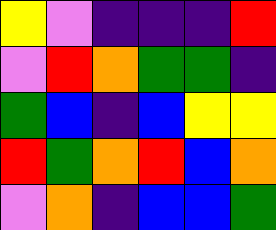[["yellow", "violet", "indigo", "indigo", "indigo", "red"], ["violet", "red", "orange", "green", "green", "indigo"], ["green", "blue", "indigo", "blue", "yellow", "yellow"], ["red", "green", "orange", "red", "blue", "orange"], ["violet", "orange", "indigo", "blue", "blue", "green"]]